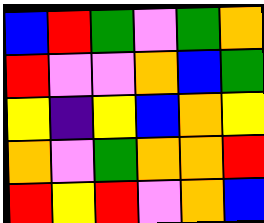[["blue", "red", "green", "violet", "green", "orange"], ["red", "violet", "violet", "orange", "blue", "green"], ["yellow", "indigo", "yellow", "blue", "orange", "yellow"], ["orange", "violet", "green", "orange", "orange", "red"], ["red", "yellow", "red", "violet", "orange", "blue"]]